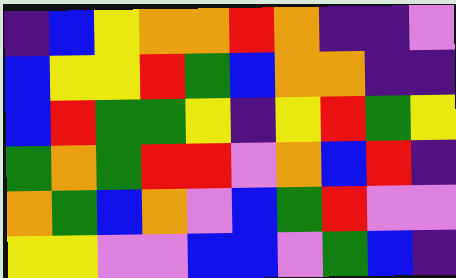[["indigo", "blue", "yellow", "orange", "orange", "red", "orange", "indigo", "indigo", "violet"], ["blue", "yellow", "yellow", "red", "green", "blue", "orange", "orange", "indigo", "indigo"], ["blue", "red", "green", "green", "yellow", "indigo", "yellow", "red", "green", "yellow"], ["green", "orange", "green", "red", "red", "violet", "orange", "blue", "red", "indigo"], ["orange", "green", "blue", "orange", "violet", "blue", "green", "red", "violet", "violet"], ["yellow", "yellow", "violet", "violet", "blue", "blue", "violet", "green", "blue", "indigo"]]